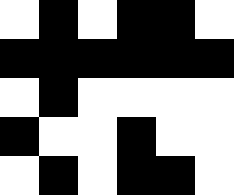[["white", "black", "white", "black", "black", "white"], ["black", "black", "black", "black", "black", "black"], ["white", "black", "white", "white", "white", "white"], ["black", "white", "white", "black", "white", "white"], ["white", "black", "white", "black", "black", "white"]]